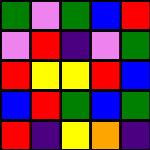[["green", "violet", "green", "blue", "red"], ["violet", "red", "indigo", "violet", "green"], ["red", "yellow", "yellow", "red", "blue"], ["blue", "red", "green", "blue", "green"], ["red", "indigo", "yellow", "orange", "indigo"]]